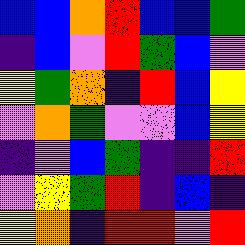[["blue", "blue", "orange", "red", "blue", "blue", "green"], ["indigo", "blue", "violet", "red", "green", "blue", "violet"], ["yellow", "green", "orange", "indigo", "red", "blue", "yellow"], ["violet", "orange", "green", "violet", "violet", "blue", "yellow"], ["indigo", "violet", "blue", "green", "indigo", "indigo", "red"], ["violet", "yellow", "green", "red", "indigo", "blue", "indigo"], ["yellow", "orange", "indigo", "red", "red", "violet", "red"]]